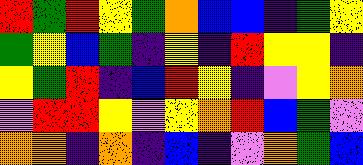[["red", "green", "red", "yellow", "green", "orange", "blue", "blue", "indigo", "green", "yellow"], ["green", "yellow", "blue", "green", "indigo", "yellow", "indigo", "red", "yellow", "yellow", "indigo"], ["yellow", "green", "red", "indigo", "blue", "red", "yellow", "indigo", "violet", "yellow", "orange"], ["violet", "red", "red", "yellow", "violet", "yellow", "orange", "red", "blue", "green", "violet"], ["orange", "orange", "indigo", "orange", "indigo", "blue", "indigo", "violet", "orange", "green", "blue"]]